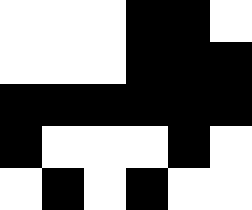[["white", "white", "white", "black", "black", "white"], ["white", "white", "white", "black", "black", "black"], ["black", "black", "black", "black", "black", "black"], ["black", "white", "white", "white", "black", "white"], ["white", "black", "white", "black", "white", "white"]]